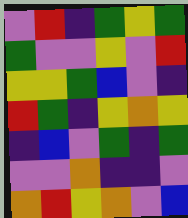[["violet", "red", "indigo", "green", "yellow", "green"], ["green", "violet", "violet", "yellow", "violet", "red"], ["yellow", "yellow", "green", "blue", "violet", "indigo"], ["red", "green", "indigo", "yellow", "orange", "yellow"], ["indigo", "blue", "violet", "green", "indigo", "green"], ["violet", "violet", "orange", "indigo", "indigo", "violet"], ["orange", "red", "yellow", "orange", "violet", "blue"]]